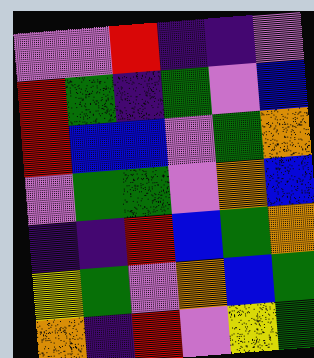[["violet", "violet", "red", "indigo", "indigo", "violet"], ["red", "green", "indigo", "green", "violet", "blue"], ["red", "blue", "blue", "violet", "green", "orange"], ["violet", "green", "green", "violet", "orange", "blue"], ["indigo", "indigo", "red", "blue", "green", "orange"], ["yellow", "green", "violet", "orange", "blue", "green"], ["orange", "indigo", "red", "violet", "yellow", "green"]]